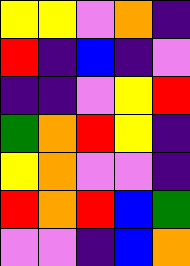[["yellow", "yellow", "violet", "orange", "indigo"], ["red", "indigo", "blue", "indigo", "violet"], ["indigo", "indigo", "violet", "yellow", "red"], ["green", "orange", "red", "yellow", "indigo"], ["yellow", "orange", "violet", "violet", "indigo"], ["red", "orange", "red", "blue", "green"], ["violet", "violet", "indigo", "blue", "orange"]]